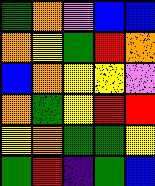[["green", "orange", "violet", "blue", "blue"], ["orange", "yellow", "green", "red", "orange"], ["blue", "orange", "yellow", "yellow", "violet"], ["orange", "green", "yellow", "red", "red"], ["yellow", "orange", "green", "green", "yellow"], ["green", "red", "indigo", "green", "blue"]]